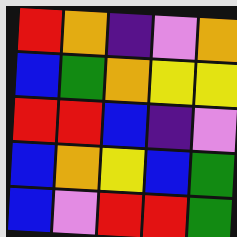[["red", "orange", "indigo", "violet", "orange"], ["blue", "green", "orange", "yellow", "yellow"], ["red", "red", "blue", "indigo", "violet"], ["blue", "orange", "yellow", "blue", "green"], ["blue", "violet", "red", "red", "green"]]